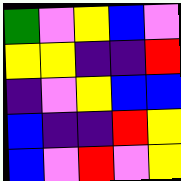[["green", "violet", "yellow", "blue", "violet"], ["yellow", "yellow", "indigo", "indigo", "red"], ["indigo", "violet", "yellow", "blue", "blue"], ["blue", "indigo", "indigo", "red", "yellow"], ["blue", "violet", "red", "violet", "yellow"]]